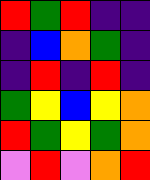[["red", "green", "red", "indigo", "indigo"], ["indigo", "blue", "orange", "green", "indigo"], ["indigo", "red", "indigo", "red", "indigo"], ["green", "yellow", "blue", "yellow", "orange"], ["red", "green", "yellow", "green", "orange"], ["violet", "red", "violet", "orange", "red"]]